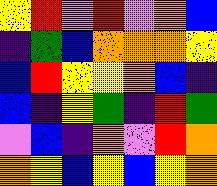[["yellow", "red", "violet", "red", "violet", "orange", "blue"], ["indigo", "green", "blue", "orange", "orange", "orange", "yellow"], ["blue", "red", "yellow", "yellow", "orange", "blue", "indigo"], ["blue", "indigo", "yellow", "green", "indigo", "red", "green"], ["violet", "blue", "indigo", "orange", "violet", "red", "orange"], ["orange", "yellow", "blue", "yellow", "blue", "yellow", "orange"]]